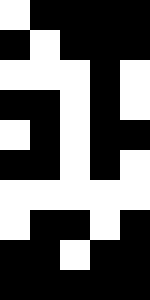[["white", "black", "black", "black", "black"], ["black", "white", "black", "black", "black"], ["white", "white", "white", "black", "white"], ["black", "black", "white", "black", "white"], ["white", "black", "white", "black", "black"], ["black", "black", "white", "black", "white"], ["white", "white", "white", "white", "white"], ["white", "black", "black", "white", "black"], ["black", "black", "white", "black", "black"], ["black", "black", "black", "black", "black"]]